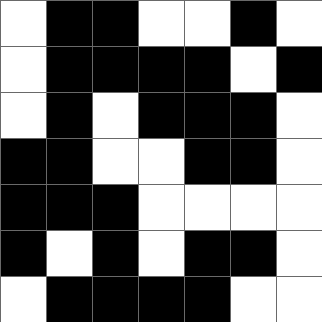[["white", "black", "black", "white", "white", "black", "white"], ["white", "black", "black", "black", "black", "white", "black"], ["white", "black", "white", "black", "black", "black", "white"], ["black", "black", "white", "white", "black", "black", "white"], ["black", "black", "black", "white", "white", "white", "white"], ["black", "white", "black", "white", "black", "black", "white"], ["white", "black", "black", "black", "black", "white", "white"]]